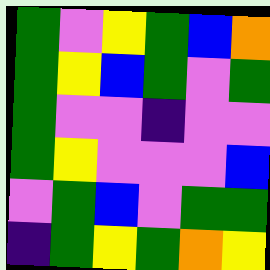[["green", "violet", "yellow", "green", "blue", "orange"], ["green", "yellow", "blue", "green", "violet", "green"], ["green", "violet", "violet", "indigo", "violet", "violet"], ["green", "yellow", "violet", "violet", "violet", "blue"], ["violet", "green", "blue", "violet", "green", "green"], ["indigo", "green", "yellow", "green", "orange", "yellow"]]